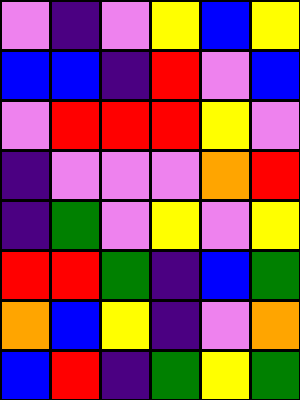[["violet", "indigo", "violet", "yellow", "blue", "yellow"], ["blue", "blue", "indigo", "red", "violet", "blue"], ["violet", "red", "red", "red", "yellow", "violet"], ["indigo", "violet", "violet", "violet", "orange", "red"], ["indigo", "green", "violet", "yellow", "violet", "yellow"], ["red", "red", "green", "indigo", "blue", "green"], ["orange", "blue", "yellow", "indigo", "violet", "orange"], ["blue", "red", "indigo", "green", "yellow", "green"]]